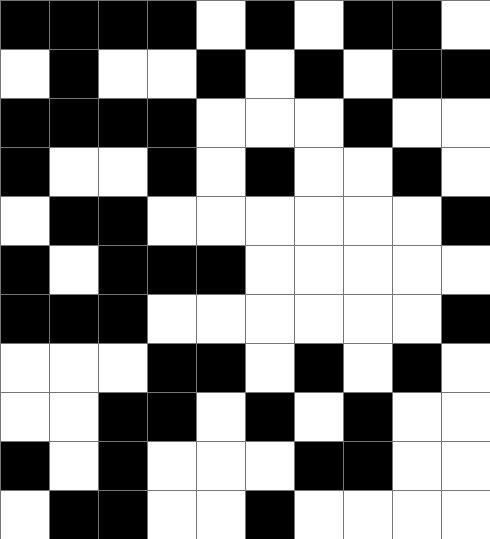[["black", "black", "black", "black", "white", "black", "white", "black", "black", "white"], ["white", "black", "white", "white", "black", "white", "black", "white", "black", "black"], ["black", "black", "black", "black", "white", "white", "white", "black", "white", "white"], ["black", "white", "white", "black", "white", "black", "white", "white", "black", "white"], ["white", "black", "black", "white", "white", "white", "white", "white", "white", "black"], ["black", "white", "black", "black", "black", "white", "white", "white", "white", "white"], ["black", "black", "black", "white", "white", "white", "white", "white", "white", "black"], ["white", "white", "white", "black", "black", "white", "black", "white", "black", "white"], ["white", "white", "black", "black", "white", "black", "white", "black", "white", "white"], ["black", "white", "black", "white", "white", "white", "black", "black", "white", "white"], ["white", "black", "black", "white", "white", "black", "white", "white", "white", "white"]]